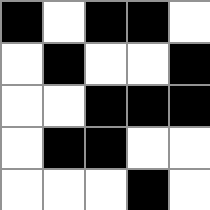[["black", "white", "black", "black", "white"], ["white", "black", "white", "white", "black"], ["white", "white", "black", "black", "black"], ["white", "black", "black", "white", "white"], ["white", "white", "white", "black", "white"]]